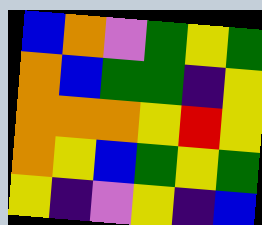[["blue", "orange", "violet", "green", "yellow", "green"], ["orange", "blue", "green", "green", "indigo", "yellow"], ["orange", "orange", "orange", "yellow", "red", "yellow"], ["orange", "yellow", "blue", "green", "yellow", "green"], ["yellow", "indigo", "violet", "yellow", "indigo", "blue"]]